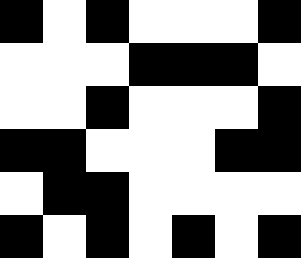[["black", "white", "black", "white", "white", "white", "black"], ["white", "white", "white", "black", "black", "black", "white"], ["white", "white", "black", "white", "white", "white", "black"], ["black", "black", "white", "white", "white", "black", "black"], ["white", "black", "black", "white", "white", "white", "white"], ["black", "white", "black", "white", "black", "white", "black"]]